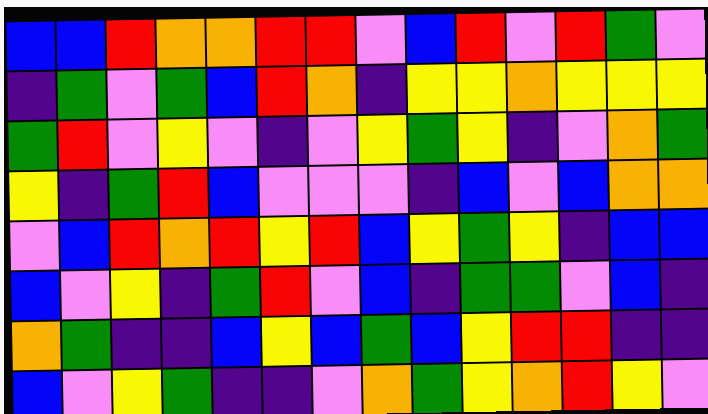[["blue", "blue", "red", "orange", "orange", "red", "red", "violet", "blue", "red", "violet", "red", "green", "violet"], ["indigo", "green", "violet", "green", "blue", "red", "orange", "indigo", "yellow", "yellow", "orange", "yellow", "yellow", "yellow"], ["green", "red", "violet", "yellow", "violet", "indigo", "violet", "yellow", "green", "yellow", "indigo", "violet", "orange", "green"], ["yellow", "indigo", "green", "red", "blue", "violet", "violet", "violet", "indigo", "blue", "violet", "blue", "orange", "orange"], ["violet", "blue", "red", "orange", "red", "yellow", "red", "blue", "yellow", "green", "yellow", "indigo", "blue", "blue"], ["blue", "violet", "yellow", "indigo", "green", "red", "violet", "blue", "indigo", "green", "green", "violet", "blue", "indigo"], ["orange", "green", "indigo", "indigo", "blue", "yellow", "blue", "green", "blue", "yellow", "red", "red", "indigo", "indigo"], ["blue", "violet", "yellow", "green", "indigo", "indigo", "violet", "orange", "green", "yellow", "orange", "red", "yellow", "violet"]]